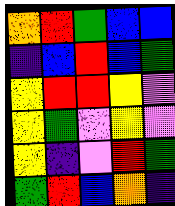[["orange", "red", "green", "blue", "blue"], ["indigo", "blue", "red", "blue", "green"], ["yellow", "red", "red", "yellow", "violet"], ["yellow", "green", "violet", "yellow", "violet"], ["yellow", "indigo", "violet", "red", "green"], ["green", "red", "blue", "orange", "indigo"]]